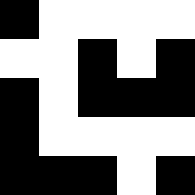[["black", "white", "white", "white", "white"], ["white", "white", "black", "white", "black"], ["black", "white", "black", "black", "black"], ["black", "white", "white", "white", "white"], ["black", "black", "black", "white", "black"]]